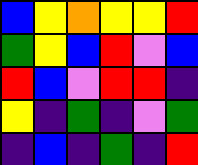[["blue", "yellow", "orange", "yellow", "yellow", "red"], ["green", "yellow", "blue", "red", "violet", "blue"], ["red", "blue", "violet", "red", "red", "indigo"], ["yellow", "indigo", "green", "indigo", "violet", "green"], ["indigo", "blue", "indigo", "green", "indigo", "red"]]